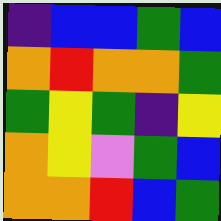[["indigo", "blue", "blue", "green", "blue"], ["orange", "red", "orange", "orange", "green"], ["green", "yellow", "green", "indigo", "yellow"], ["orange", "yellow", "violet", "green", "blue"], ["orange", "orange", "red", "blue", "green"]]